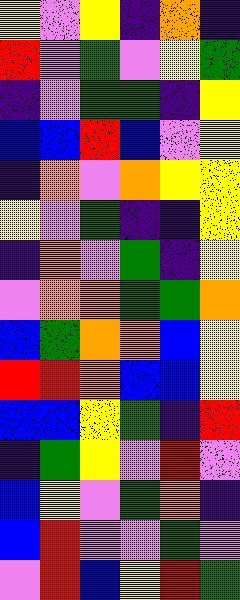[["yellow", "violet", "yellow", "indigo", "orange", "indigo"], ["red", "violet", "green", "violet", "yellow", "green"], ["indigo", "violet", "green", "green", "indigo", "yellow"], ["blue", "blue", "red", "blue", "violet", "yellow"], ["indigo", "orange", "violet", "orange", "yellow", "yellow"], ["yellow", "violet", "green", "indigo", "indigo", "yellow"], ["indigo", "orange", "violet", "green", "indigo", "yellow"], ["violet", "orange", "orange", "green", "green", "orange"], ["blue", "green", "orange", "orange", "blue", "yellow"], ["red", "red", "orange", "blue", "blue", "yellow"], ["blue", "blue", "yellow", "green", "indigo", "red"], ["indigo", "green", "yellow", "violet", "red", "violet"], ["blue", "yellow", "violet", "green", "orange", "indigo"], ["blue", "red", "violet", "violet", "green", "violet"], ["violet", "red", "blue", "yellow", "red", "green"]]